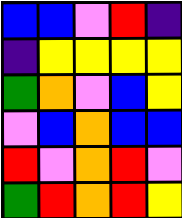[["blue", "blue", "violet", "red", "indigo"], ["indigo", "yellow", "yellow", "yellow", "yellow"], ["green", "orange", "violet", "blue", "yellow"], ["violet", "blue", "orange", "blue", "blue"], ["red", "violet", "orange", "red", "violet"], ["green", "red", "orange", "red", "yellow"]]